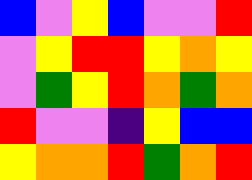[["blue", "violet", "yellow", "blue", "violet", "violet", "red"], ["violet", "yellow", "red", "red", "yellow", "orange", "yellow"], ["violet", "green", "yellow", "red", "orange", "green", "orange"], ["red", "violet", "violet", "indigo", "yellow", "blue", "blue"], ["yellow", "orange", "orange", "red", "green", "orange", "red"]]